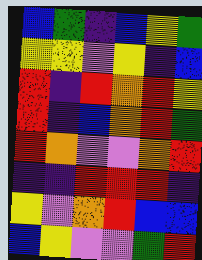[["blue", "green", "indigo", "blue", "yellow", "green"], ["yellow", "yellow", "violet", "yellow", "indigo", "blue"], ["red", "indigo", "red", "orange", "red", "yellow"], ["red", "indigo", "blue", "orange", "red", "green"], ["red", "orange", "violet", "violet", "orange", "red"], ["indigo", "indigo", "red", "red", "red", "indigo"], ["yellow", "violet", "orange", "red", "blue", "blue"], ["blue", "yellow", "violet", "violet", "green", "red"]]